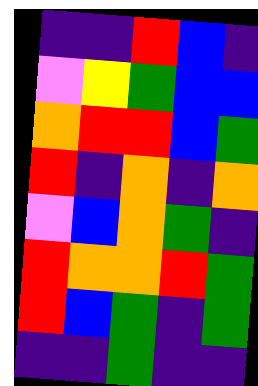[["indigo", "indigo", "red", "blue", "indigo"], ["violet", "yellow", "green", "blue", "blue"], ["orange", "red", "red", "blue", "green"], ["red", "indigo", "orange", "indigo", "orange"], ["violet", "blue", "orange", "green", "indigo"], ["red", "orange", "orange", "red", "green"], ["red", "blue", "green", "indigo", "green"], ["indigo", "indigo", "green", "indigo", "indigo"]]